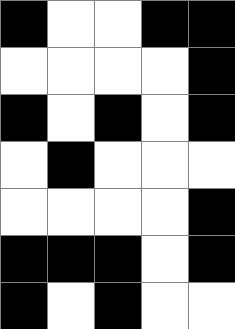[["black", "white", "white", "black", "black"], ["white", "white", "white", "white", "black"], ["black", "white", "black", "white", "black"], ["white", "black", "white", "white", "white"], ["white", "white", "white", "white", "black"], ["black", "black", "black", "white", "black"], ["black", "white", "black", "white", "white"]]